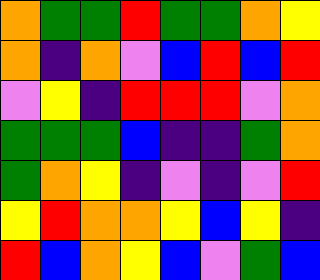[["orange", "green", "green", "red", "green", "green", "orange", "yellow"], ["orange", "indigo", "orange", "violet", "blue", "red", "blue", "red"], ["violet", "yellow", "indigo", "red", "red", "red", "violet", "orange"], ["green", "green", "green", "blue", "indigo", "indigo", "green", "orange"], ["green", "orange", "yellow", "indigo", "violet", "indigo", "violet", "red"], ["yellow", "red", "orange", "orange", "yellow", "blue", "yellow", "indigo"], ["red", "blue", "orange", "yellow", "blue", "violet", "green", "blue"]]